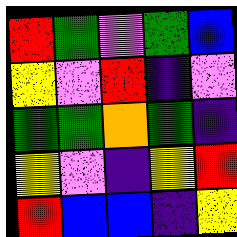[["red", "green", "violet", "green", "blue"], ["yellow", "violet", "red", "indigo", "violet"], ["green", "green", "orange", "green", "indigo"], ["yellow", "violet", "indigo", "yellow", "red"], ["red", "blue", "blue", "indigo", "yellow"]]